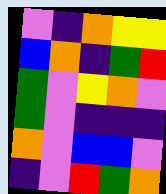[["violet", "indigo", "orange", "yellow", "yellow"], ["blue", "orange", "indigo", "green", "red"], ["green", "violet", "yellow", "orange", "violet"], ["green", "violet", "indigo", "indigo", "indigo"], ["orange", "violet", "blue", "blue", "violet"], ["indigo", "violet", "red", "green", "orange"]]